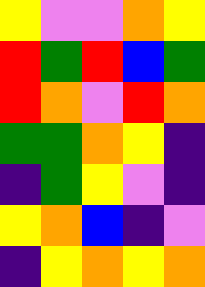[["yellow", "violet", "violet", "orange", "yellow"], ["red", "green", "red", "blue", "green"], ["red", "orange", "violet", "red", "orange"], ["green", "green", "orange", "yellow", "indigo"], ["indigo", "green", "yellow", "violet", "indigo"], ["yellow", "orange", "blue", "indigo", "violet"], ["indigo", "yellow", "orange", "yellow", "orange"]]